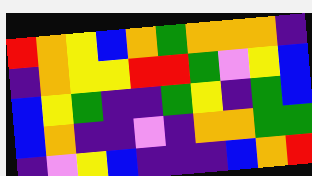[["red", "orange", "yellow", "blue", "orange", "green", "orange", "orange", "orange", "indigo"], ["indigo", "orange", "yellow", "yellow", "red", "red", "green", "violet", "yellow", "blue"], ["blue", "yellow", "green", "indigo", "indigo", "green", "yellow", "indigo", "green", "blue"], ["blue", "orange", "indigo", "indigo", "violet", "indigo", "orange", "orange", "green", "green"], ["indigo", "violet", "yellow", "blue", "indigo", "indigo", "indigo", "blue", "orange", "red"]]